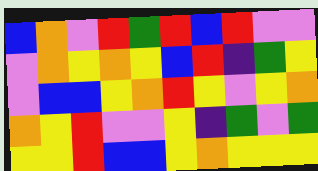[["blue", "orange", "violet", "red", "green", "red", "blue", "red", "violet", "violet"], ["violet", "orange", "yellow", "orange", "yellow", "blue", "red", "indigo", "green", "yellow"], ["violet", "blue", "blue", "yellow", "orange", "red", "yellow", "violet", "yellow", "orange"], ["orange", "yellow", "red", "violet", "violet", "yellow", "indigo", "green", "violet", "green"], ["yellow", "yellow", "red", "blue", "blue", "yellow", "orange", "yellow", "yellow", "yellow"]]